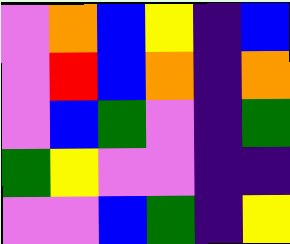[["violet", "orange", "blue", "yellow", "indigo", "blue"], ["violet", "red", "blue", "orange", "indigo", "orange"], ["violet", "blue", "green", "violet", "indigo", "green"], ["green", "yellow", "violet", "violet", "indigo", "indigo"], ["violet", "violet", "blue", "green", "indigo", "yellow"]]